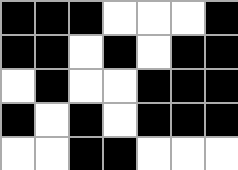[["black", "black", "black", "white", "white", "white", "black"], ["black", "black", "white", "black", "white", "black", "black"], ["white", "black", "white", "white", "black", "black", "black"], ["black", "white", "black", "white", "black", "black", "black"], ["white", "white", "black", "black", "white", "white", "white"]]